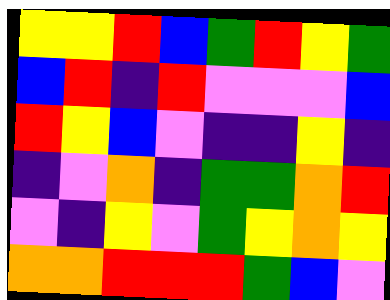[["yellow", "yellow", "red", "blue", "green", "red", "yellow", "green"], ["blue", "red", "indigo", "red", "violet", "violet", "violet", "blue"], ["red", "yellow", "blue", "violet", "indigo", "indigo", "yellow", "indigo"], ["indigo", "violet", "orange", "indigo", "green", "green", "orange", "red"], ["violet", "indigo", "yellow", "violet", "green", "yellow", "orange", "yellow"], ["orange", "orange", "red", "red", "red", "green", "blue", "violet"]]